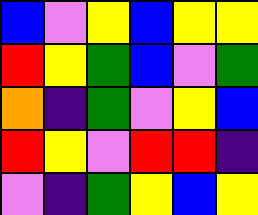[["blue", "violet", "yellow", "blue", "yellow", "yellow"], ["red", "yellow", "green", "blue", "violet", "green"], ["orange", "indigo", "green", "violet", "yellow", "blue"], ["red", "yellow", "violet", "red", "red", "indigo"], ["violet", "indigo", "green", "yellow", "blue", "yellow"]]